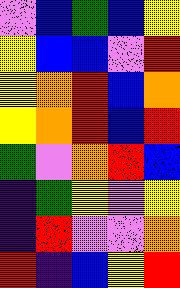[["violet", "blue", "green", "blue", "yellow"], ["yellow", "blue", "blue", "violet", "red"], ["yellow", "orange", "red", "blue", "orange"], ["yellow", "orange", "red", "blue", "red"], ["green", "violet", "orange", "red", "blue"], ["indigo", "green", "yellow", "violet", "yellow"], ["indigo", "red", "violet", "violet", "orange"], ["red", "indigo", "blue", "yellow", "red"]]